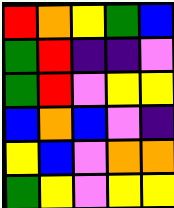[["red", "orange", "yellow", "green", "blue"], ["green", "red", "indigo", "indigo", "violet"], ["green", "red", "violet", "yellow", "yellow"], ["blue", "orange", "blue", "violet", "indigo"], ["yellow", "blue", "violet", "orange", "orange"], ["green", "yellow", "violet", "yellow", "yellow"]]